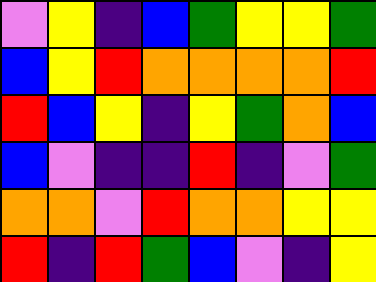[["violet", "yellow", "indigo", "blue", "green", "yellow", "yellow", "green"], ["blue", "yellow", "red", "orange", "orange", "orange", "orange", "red"], ["red", "blue", "yellow", "indigo", "yellow", "green", "orange", "blue"], ["blue", "violet", "indigo", "indigo", "red", "indigo", "violet", "green"], ["orange", "orange", "violet", "red", "orange", "orange", "yellow", "yellow"], ["red", "indigo", "red", "green", "blue", "violet", "indigo", "yellow"]]